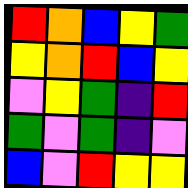[["red", "orange", "blue", "yellow", "green"], ["yellow", "orange", "red", "blue", "yellow"], ["violet", "yellow", "green", "indigo", "red"], ["green", "violet", "green", "indigo", "violet"], ["blue", "violet", "red", "yellow", "yellow"]]